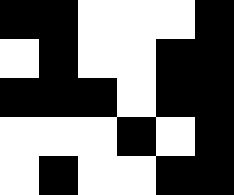[["black", "black", "white", "white", "white", "black"], ["white", "black", "white", "white", "black", "black"], ["black", "black", "black", "white", "black", "black"], ["white", "white", "white", "black", "white", "black"], ["white", "black", "white", "white", "black", "black"]]